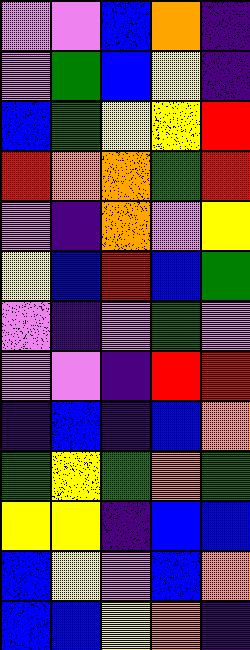[["violet", "violet", "blue", "orange", "indigo"], ["violet", "green", "blue", "yellow", "indigo"], ["blue", "green", "yellow", "yellow", "red"], ["red", "orange", "orange", "green", "red"], ["violet", "indigo", "orange", "violet", "yellow"], ["yellow", "blue", "red", "blue", "green"], ["violet", "indigo", "violet", "green", "violet"], ["violet", "violet", "indigo", "red", "red"], ["indigo", "blue", "indigo", "blue", "orange"], ["green", "yellow", "green", "orange", "green"], ["yellow", "yellow", "indigo", "blue", "blue"], ["blue", "yellow", "violet", "blue", "orange"], ["blue", "blue", "yellow", "orange", "indigo"]]